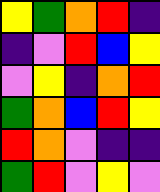[["yellow", "green", "orange", "red", "indigo"], ["indigo", "violet", "red", "blue", "yellow"], ["violet", "yellow", "indigo", "orange", "red"], ["green", "orange", "blue", "red", "yellow"], ["red", "orange", "violet", "indigo", "indigo"], ["green", "red", "violet", "yellow", "violet"]]